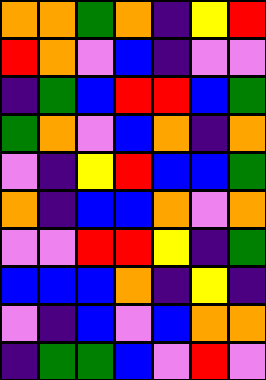[["orange", "orange", "green", "orange", "indigo", "yellow", "red"], ["red", "orange", "violet", "blue", "indigo", "violet", "violet"], ["indigo", "green", "blue", "red", "red", "blue", "green"], ["green", "orange", "violet", "blue", "orange", "indigo", "orange"], ["violet", "indigo", "yellow", "red", "blue", "blue", "green"], ["orange", "indigo", "blue", "blue", "orange", "violet", "orange"], ["violet", "violet", "red", "red", "yellow", "indigo", "green"], ["blue", "blue", "blue", "orange", "indigo", "yellow", "indigo"], ["violet", "indigo", "blue", "violet", "blue", "orange", "orange"], ["indigo", "green", "green", "blue", "violet", "red", "violet"]]